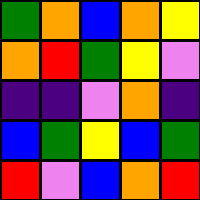[["green", "orange", "blue", "orange", "yellow"], ["orange", "red", "green", "yellow", "violet"], ["indigo", "indigo", "violet", "orange", "indigo"], ["blue", "green", "yellow", "blue", "green"], ["red", "violet", "blue", "orange", "red"]]